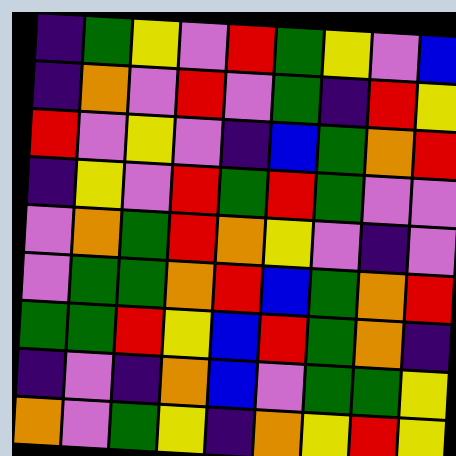[["indigo", "green", "yellow", "violet", "red", "green", "yellow", "violet", "blue"], ["indigo", "orange", "violet", "red", "violet", "green", "indigo", "red", "yellow"], ["red", "violet", "yellow", "violet", "indigo", "blue", "green", "orange", "red"], ["indigo", "yellow", "violet", "red", "green", "red", "green", "violet", "violet"], ["violet", "orange", "green", "red", "orange", "yellow", "violet", "indigo", "violet"], ["violet", "green", "green", "orange", "red", "blue", "green", "orange", "red"], ["green", "green", "red", "yellow", "blue", "red", "green", "orange", "indigo"], ["indigo", "violet", "indigo", "orange", "blue", "violet", "green", "green", "yellow"], ["orange", "violet", "green", "yellow", "indigo", "orange", "yellow", "red", "yellow"]]